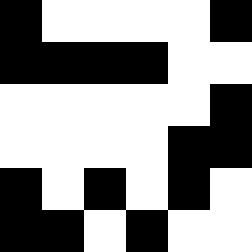[["black", "white", "white", "white", "white", "black"], ["black", "black", "black", "black", "white", "white"], ["white", "white", "white", "white", "white", "black"], ["white", "white", "white", "white", "black", "black"], ["black", "white", "black", "white", "black", "white"], ["black", "black", "white", "black", "white", "white"]]